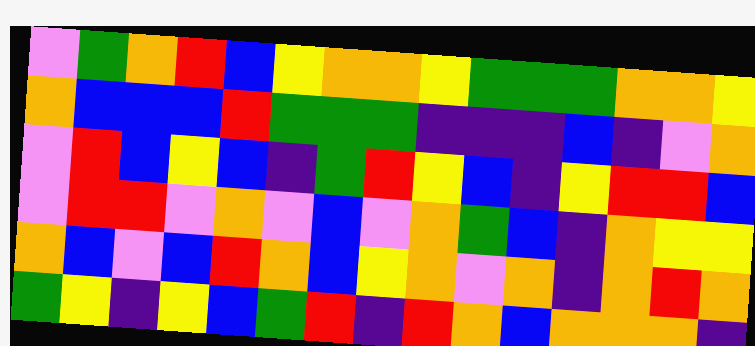[["violet", "green", "orange", "red", "blue", "yellow", "orange", "orange", "yellow", "green", "green", "green", "orange", "orange", "yellow"], ["orange", "blue", "blue", "blue", "red", "green", "green", "green", "indigo", "indigo", "indigo", "blue", "indigo", "violet", "orange"], ["violet", "red", "blue", "yellow", "blue", "indigo", "green", "red", "yellow", "blue", "indigo", "yellow", "red", "red", "blue"], ["violet", "red", "red", "violet", "orange", "violet", "blue", "violet", "orange", "green", "blue", "indigo", "orange", "yellow", "yellow"], ["orange", "blue", "violet", "blue", "red", "orange", "blue", "yellow", "orange", "violet", "orange", "indigo", "orange", "red", "orange"], ["green", "yellow", "indigo", "yellow", "blue", "green", "red", "indigo", "red", "orange", "blue", "orange", "orange", "orange", "indigo"]]